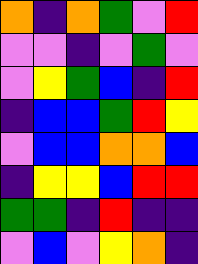[["orange", "indigo", "orange", "green", "violet", "red"], ["violet", "violet", "indigo", "violet", "green", "violet"], ["violet", "yellow", "green", "blue", "indigo", "red"], ["indigo", "blue", "blue", "green", "red", "yellow"], ["violet", "blue", "blue", "orange", "orange", "blue"], ["indigo", "yellow", "yellow", "blue", "red", "red"], ["green", "green", "indigo", "red", "indigo", "indigo"], ["violet", "blue", "violet", "yellow", "orange", "indigo"]]